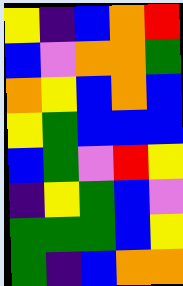[["yellow", "indigo", "blue", "orange", "red"], ["blue", "violet", "orange", "orange", "green"], ["orange", "yellow", "blue", "orange", "blue"], ["yellow", "green", "blue", "blue", "blue"], ["blue", "green", "violet", "red", "yellow"], ["indigo", "yellow", "green", "blue", "violet"], ["green", "green", "green", "blue", "yellow"], ["green", "indigo", "blue", "orange", "orange"]]